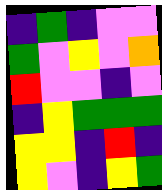[["indigo", "green", "indigo", "violet", "violet"], ["green", "violet", "yellow", "violet", "orange"], ["red", "violet", "violet", "indigo", "violet"], ["indigo", "yellow", "green", "green", "green"], ["yellow", "yellow", "indigo", "red", "indigo"], ["yellow", "violet", "indigo", "yellow", "green"]]